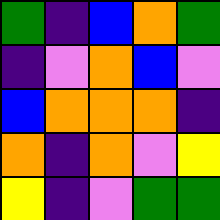[["green", "indigo", "blue", "orange", "green"], ["indigo", "violet", "orange", "blue", "violet"], ["blue", "orange", "orange", "orange", "indigo"], ["orange", "indigo", "orange", "violet", "yellow"], ["yellow", "indigo", "violet", "green", "green"]]